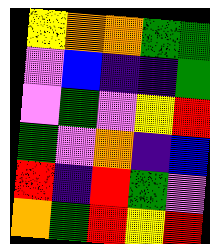[["yellow", "orange", "orange", "green", "green"], ["violet", "blue", "indigo", "indigo", "green"], ["violet", "green", "violet", "yellow", "red"], ["green", "violet", "orange", "indigo", "blue"], ["red", "indigo", "red", "green", "violet"], ["orange", "green", "red", "yellow", "red"]]